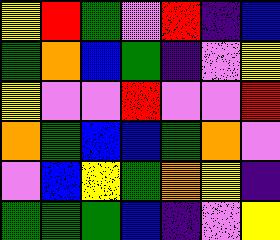[["yellow", "red", "green", "violet", "red", "indigo", "blue"], ["green", "orange", "blue", "green", "indigo", "violet", "yellow"], ["yellow", "violet", "violet", "red", "violet", "violet", "red"], ["orange", "green", "blue", "blue", "green", "orange", "violet"], ["violet", "blue", "yellow", "green", "orange", "yellow", "indigo"], ["green", "green", "green", "blue", "indigo", "violet", "yellow"]]